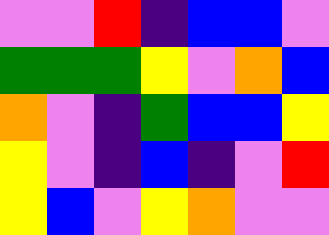[["violet", "violet", "red", "indigo", "blue", "blue", "violet"], ["green", "green", "green", "yellow", "violet", "orange", "blue"], ["orange", "violet", "indigo", "green", "blue", "blue", "yellow"], ["yellow", "violet", "indigo", "blue", "indigo", "violet", "red"], ["yellow", "blue", "violet", "yellow", "orange", "violet", "violet"]]